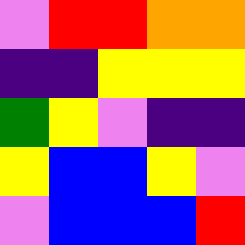[["violet", "red", "red", "orange", "orange"], ["indigo", "indigo", "yellow", "yellow", "yellow"], ["green", "yellow", "violet", "indigo", "indigo"], ["yellow", "blue", "blue", "yellow", "violet"], ["violet", "blue", "blue", "blue", "red"]]